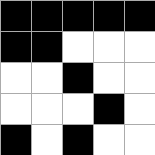[["black", "black", "black", "black", "black"], ["black", "black", "white", "white", "white"], ["white", "white", "black", "white", "white"], ["white", "white", "white", "black", "white"], ["black", "white", "black", "white", "white"]]